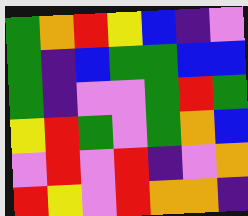[["green", "orange", "red", "yellow", "blue", "indigo", "violet"], ["green", "indigo", "blue", "green", "green", "blue", "blue"], ["green", "indigo", "violet", "violet", "green", "red", "green"], ["yellow", "red", "green", "violet", "green", "orange", "blue"], ["violet", "red", "violet", "red", "indigo", "violet", "orange"], ["red", "yellow", "violet", "red", "orange", "orange", "indigo"]]